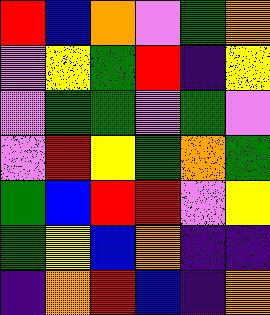[["red", "blue", "orange", "violet", "green", "orange"], ["violet", "yellow", "green", "red", "indigo", "yellow"], ["violet", "green", "green", "violet", "green", "violet"], ["violet", "red", "yellow", "green", "orange", "green"], ["green", "blue", "red", "red", "violet", "yellow"], ["green", "yellow", "blue", "orange", "indigo", "indigo"], ["indigo", "orange", "red", "blue", "indigo", "orange"]]